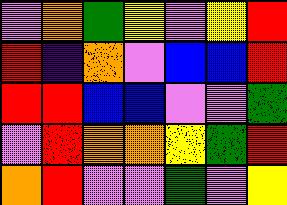[["violet", "orange", "green", "yellow", "violet", "yellow", "red"], ["red", "indigo", "orange", "violet", "blue", "blue", "red"], ["red", "red", "blue", "blue", "violet", "violet", "green"], ["violet", "red", "orange", "orange", "yellow", "green", "red"], ["orange", "red", "violet", "violet", "green", "violet", "yellow"]]